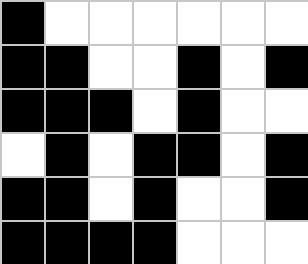[["black", "white", "white", "white", "white", "white", "white"], ["black", "black", "white", "white", "black", "white", "black"], ["black", "black", "black", "white", "black", "white", "white"], ["white", "black", "white", "black", "black", "white", "black"], ["black", "black", "white", "black", "white", "white", "black"], ["black", "black", "black", "black", "white", "white", "white"]]